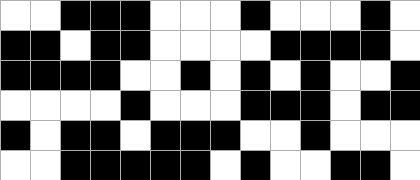[["white", "white", "black", "black", "black", "white", "white", "white", "black", "white", "white", "white", "black", "white"], ["black", "black", "white", "black", "black", "white", "white", "white", "white", "black", "black", "black", "black", "white"], ["black", "black", "black", "black", "white", "white", "black", "white", "black", "white", "black", "white", "white", "black"], ["white", "white", "white", "white", "black", "white", "white", "white", "black", "black", "black", "white", "black", "black"], ["black", "white", "black", "black", "white", "black", "black", "black", "white", "white", "black", "white", "white", "white"], ["white", "white", "black", "black", "black", "black", "black", "white", "black", "white", "white", "black", "black", "white"]]